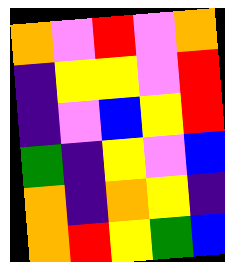[["orange", "violet", "red", "violet", "orange"], ["indigo", "yellow", "yellow", "violet", "red"], ["indigo", "violet", "blue", "yellow", "red"], ["green", "indigo", "yellow", "violet", "blue"], ["orange", "indigo", "orange", "yellow", "indigo"], ["orange", "red", "yellow", "green", "blue"]]